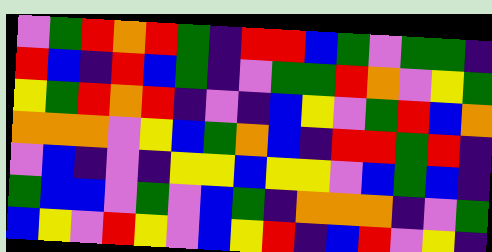[["violet", "green", "red", "orange", "red", "green", "indigo", "red", "red", "blue", "green", "violet", "green", "green", "indigo"], ["red", "blue", "indigo", "red", "blue", "green", "indigo", "violet", "green", "green", "red", "orange", "violet", "yellow", "green"], ["yellow", "green", "red", "orange", "red", "indigo", "violet", "indigo", "blue", "yellow", "violet", "green", "red", "blue", "orange"], ["orange", "orange", "orange", "violet", "yellow", "blue", "green", "orange", "blue", "indigo", "red", "red", "green", "red", "indigo"], ["violet", "blue", "indigo", "violet", "indigo", "yellow", "yellow", "blue", "yellow", "yellow", "violet", "blue", "green", "blue", "indigo"], ["green", "blue", "blue", "violet", "green", "violet", "blue", "green", "indigo", "orange", "orange", "orange", "indigo", "violet", "green"], ["blue", "yellow", "violet", "red", "yellow", "violet", "blue", "yellow", "red", "indigo", "blue", "red", "violet", "yellow", "indigo"]]